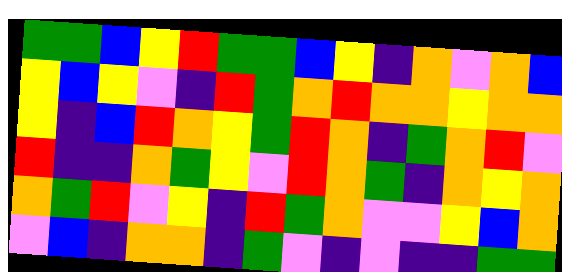[["green", "green", "blue", "yellow", "red", "green", "green", "blue", "yellow", "indigo", "orange", "violet", "orange", "blue"], ["yellow", "blue", "yellow", "violet", "indigo", "red", "green", "orange", "red", "orange", "orange", "yellow", "orange", "orange"], ["yellow", "indigo", "blue", "red", "orange", "yellow", "green", "red", "orange", "indigo", "green", "orange", "red", "violet"], ["red", "indigo", "indigo", "orange", "green", "yellow", "violet", "red", "orange", "green", "indigo", "orange", "yellow", "orange"], ["orange", "green", "red", "violet", "yellow", "indigo", "red", "green", "orange", "violet", "violet", "yellow", "blue", "orange"], ["violet", "blue", "indigo", "orange", "orange", "indigo", "green", "violet", "indigo", "violet", "indigo", "indigo", "green", "green"]]